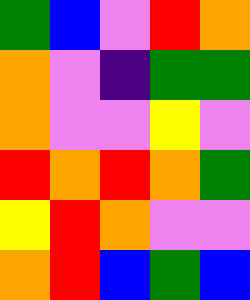[["green", "blue", "violet", "red", "orange"], ["orange", "violet", "indigo", "green", "green"], ["orange", "violet", "violet", "yellow", "violet"], ["red", "orange", "red", "orange", "green"], ["yellow", "red", "orange", "violet", "violet"], ["orange", "red", "blue", "green", "blue"]]